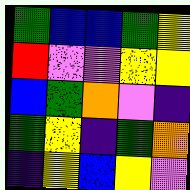[["green", "blue", "blue", "green", "yellow"], ["red", "violet", "violet", "yellow", "yellow"], ["blue", "green", "orange", "violet", "indigo"], ["green", "yellow", "indigo", "green", "orange"], ["indigo", "yellow", "blue", "yellow", "violet"]]